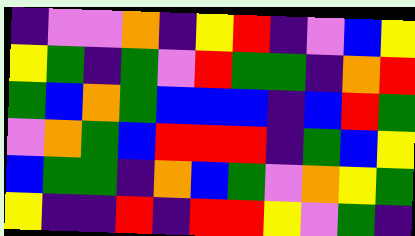[["indigo", "violet", "violet", "orange", "indigo", "yellow", "red", "indigo", "violet", "blue", "yellow"], ["yellow", "green", "indigo", "green", "violet", "red", "green", "green", "indigo", "orange", "red"], ["green", "blue", "orange", "green", "blue", "blue", "blue", "indigo", "blue", "red", "green"], ["violet", "orange", "green", "blue", "red", "red", "red", "indigo", "green", "blue", "yellow"], ["blue", "green", "green", "indigo", "orange", "blue", "green", "violet", "orange", "yellow", "green"], ["yellow", "indigo", "indigo", "red", "indigo", "red", "red", "yellow", "violet", "green", "indigo"]]